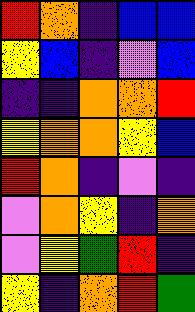[["red", "orange", "indigo", "blue", "blue"], ["yellow", "blue", "indigo", "violet", "blue"], ["indigo", "indigo", "orange", "orange", "red"], ["yellow", "orange", "orange", "yellow", "blue"], ["red", "orange", "indigo", "violet", "indigo"], ["violet", "orange", "yellow", "indigo", "orange"], ["violet", "yellow", "green", "red", "indigo"], ["yellow", "indigo", "orange", "red", "green"]]